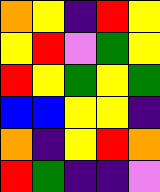[["orange", "yellow", "indigo", "red", "yellow"], ["yellow", "red", "violet", "green", "yellow"], ["red", "yellow", "green", "yellow", "green"], ["blue", "blue", "yellow", "yellow", "indigo"], ["orange", "indigo", "yellow", "red", "orange"], ["red", "green", "indigo", "indigo", "violet"]]